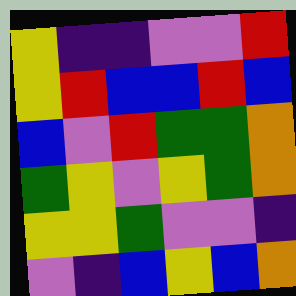[["yellow", "indigo", "indigo", "violet", "violet", "red"], ["yellow", "red", "blue", "blue", "red", "blue"], ["blue", "violet", "red", "green", "green", "orange"], ["green", "yellow", "violet", "yellow", "green", "orange"], ["yellow", "yellow", "green", "violet", "violet", "indigo"], ["violet", "indigo", "blue", "yellow", "blue", "orange"]]